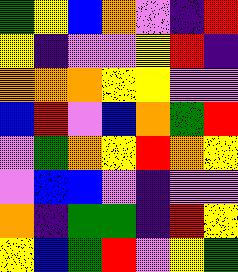[["green", "yellow", "blue", "orange", "violet", "indigo", "red"], ["yellow", "indigo", "violet", "violet", "yellow", "red", "indigo"], ["orange", "orange", "orange", "yellow", "yellow", "violet", "violet"], ["blue", "red", "violet", "blue", "orange", "green", "red"], ["violet", "green", "orange", "yellow", "red", "orange", "yellow"], ["violet", "blue", "blue", "violet", "indigo", "violet", "violet"], ["orange", "indigo", "green", "green", "indigo", "red", "yellow"], ["yellow", "blue", "green", "red", "violet", "yellow", "green"]]